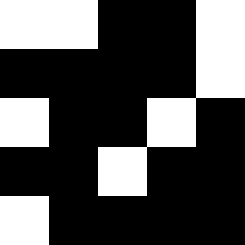[["white", "white", "black", "black", "white"], ["black", "black", "black", "black", "white"], ["white", "black", "black", "white", "black"], ["black", "black", "white", "black", "black"], ["white", "black", "black", "black", "black"]]